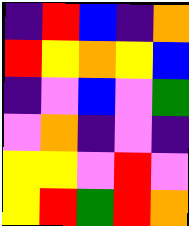[["indigo", "red", "blue", "indigo", "orange"], ["red", "yellow", "orange", "yellow", "blue"], ["indigo", "violet", "blue", "violet", "green"], ["violet", "orange", "indigo", "violet", "indigo"], ["yellow", "yellow", "violet", "red", "violet"], ["yellow", "red", "green", "red", "orange"]]